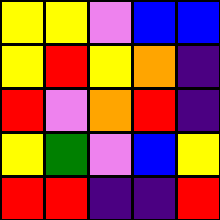[["yellow", "yellow", "violet", "blue", "blue"], ["yellow", "red", "yellow", "orange", "indigo"], ["red", "violet", "orange", "red", "indigo"], ["yellow", "green", "violet", "blue", "yellow"], ["red", "red", "indigo", "indigo", "red"]]